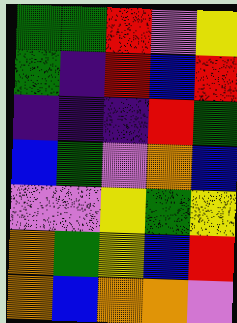[["green", "green", "red", "violet", "yellow"], ["green", "indigo", "red", "blue", "red"], ["indigo", "indigo", "indigo", "red", "green"], ["blue", "green", "violet", "orange", "blue"], ["violet", "violet", "yellow", "green", "yellow"], ["orange", "green", "yellow", "blue", "red"], ["orange", "blue", "orange", "orange", "violet"]]